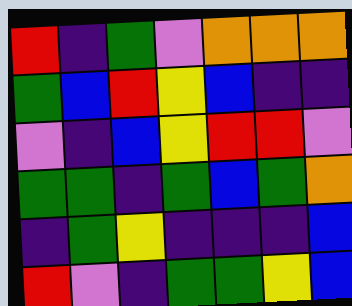[["red", "indigo", "green", "violet", "orange", "orange", "orange"], ["green", "blue", "red", "yellow", "blue", "indigo", "indigo"], ["violet", "indigo", "blue", "yellow", "red", "red", "violet"], ["green", "green", "indigo", "green", "blue", "green", "orange"], ["indigo", "green", "yellow", "indigo", "indigo", "indigo", "blue"], ["red", "violet", "indigo", "green", "green", "yellow", "blue"]]